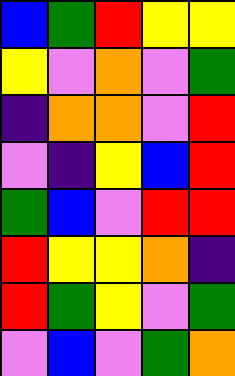[["blue", "green", "red", "yellow", "yellow"], ["yellow", "violet", "orange", "violet", "green"], ["indigo", "orange", "orange", "violet", "red"], ["violet", "indigo", "yellow", "blue", "red"], ["green", "blue", "violet", "red", "red"], ["red", "yellow", "yellow", "orange", "indigo"], ["red", "green", "yellow", "violet", "green"], ["violet", "blue", "violet", "green", "orange"]]